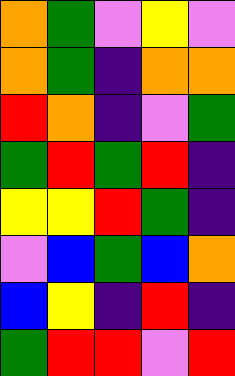[["orange", "green", "violet", "yellow", "violet"], ["orange", "green", "indigo", "orange", "orange"], ["red", "orange", "indigo", "violet", "green"], ["green", "red", "green", "red", "indigo"], ["yellow", "yellow", "red", "green", "indigo"], ["violet", "blue", "green", "blue", "orange"], ["blue", "yellow", "indigo", "red", "indigo"], ["green", "red", "red", "violet", "red"]]